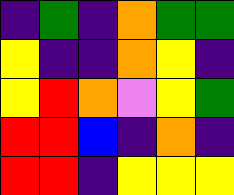[["indigo", "green", "indigo", "orange", "green", "green"], ["yellow", "indigo", "indigo", "orange", "yellow", "indigo"], ["yellow", "red", "orange", "violet", "yellow", "green"], ["red", "red", "blue", "indigo", "orange", "indigo"], ["red", "red", "indigo", "yellow", "yellow", "yellow"]]